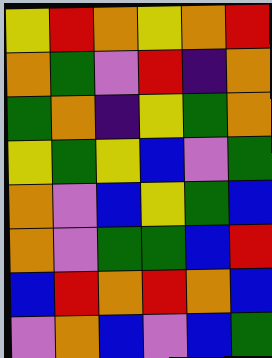[["yellow", "red", "orange", "yellow", "orange", "red"], ["orange", "green", "violet", "red", "indigo", "orange"], ["green", "orange", "indigo", "yellow", "green", "orange"], ["yellow", "green", "yellow", "blue", "violet", "green"], ["orange", "violet", "blue", "yellow", "green", "blue"], ["orange", "violet", "green", "green", "blue", "red"], ["blue", "red", "orange", "red", "orange", "blue"], ["violet", "orange", "blue", "violet", "blue", "green"]]